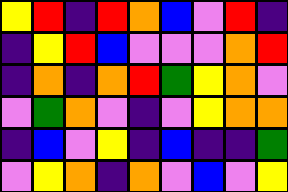[["yellow", "red", "indigo", "red", "orange", "blue", "violet", "red", "indigo"], ["indigo", "yellow", "red", "blue", "violet", "violet", "violet", "orange", "red"], ["indigo", "orange", "indigo", "orange", "red", "green", "yellow", "orange", "violet"], ["violet", "green", "orange", "violet", "indigo", "violet", "yellow", "orange", "orange"], ["indigo", "blue", "violet", "yellow", "indigo", "blue", "indigo", "indigo", "green"], ["violet", "yellow", "orange", "indigo", "orange", "violet", "blue", "violet", "yellow"]]